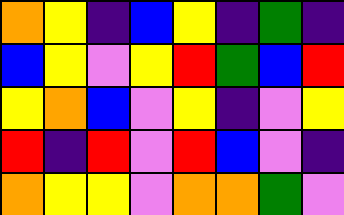[["orange", "yellow", "indigo", "blue", "yellow", "indigo", "green", "indigo"], ["blue", "yellow", "violet", "yellow", "red", "green", "blue", "red"], ["yellow", "orange", "blue", "violet", "yellow", "indigo", "violet", "yellow"], ["red", "indigo", "red", "violet", "red", "blue", "violet", "indigo"], ["orange", "yellow", "yellow", "violet", "orange", "orange", "green", "violet"]]